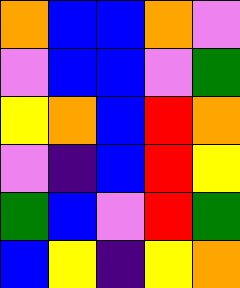[["orange", "blue", "blue", "orange", "violet"], ["violet", "blue", "blue", "violet", "green"], ["yellow", "orange", "blue", "red", "orange"], ["violet", "indigo", "blue", "red", "yellow"], ["green", "blue", "violet", "red", "green"], ["blue", "yellow", "indigo", "yellow", "orange"]]